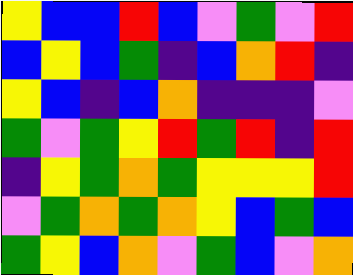[["yellow", "blue", "blue", "red", "blue", "violet", "green", "violet", "red"], ["blue", "yellow", "blue", "green", "indigo", "blue", "orange", "red", "indigo"], ["yellow", "blue", "indigo", "blue", "orange", "indigo", "indigo", "indigo", "violet"], ["green", "violet", "green", "yellow", "red", "green", "red", "indigo", "red"], ["indigo", "yellow", "green", "orange", "green", "yellow", "yellow", "yellow", "red"], ["violet", "green", "orange", "green", "orange", "yellow", "blue", "green", "blue"], ["green", "yellow", "blue", "orange", "violet", "green", "blue", "violet", "orange"]]